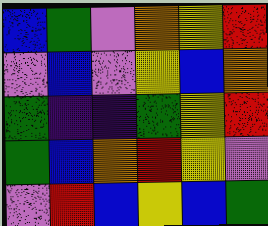[["blue", "green", "violet", "orange", "yellow", "red"], ["violet", "blue", "violet", "yellow", "blue", "orange"], ["green", "indigo", "indigo", "green", "yellow", "red"], ["green", "blue", "orange", "red", "yellow", "violet"], ["violet", "red", "blue", "yellow", "blue", "green"]]